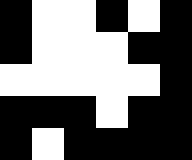[["black", "white", "white", "black", "white", "black"], ["black", "white", "white", "white", "black", "black"], ["white", "white", "white", "white", "white", "black"], ["black", "black", "black", "white", "black", "black"], ["black", "white", "black", "black", "black", "black"]]